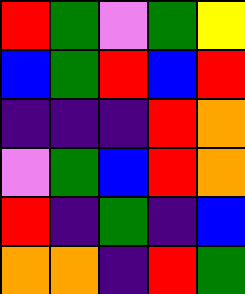[["red", "green", "violet", "green", "yellow"], ["blue", "green", "red", "blue", "red"], ["indigo", "indigo", "indigo", "red", "orange"], ["violet", "green", "blue", "red", "orange"], ["red", "indigo", "green", "indigo", "blue"], ["orange", "orange", "indigo", "red", "green"]]